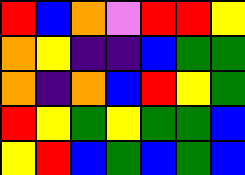[["red", "blue", "orange", "violet", "red", "red", "yellow"], ["orange", "yellow", "indigo", "indigo", "blue", "green", "green"], ["orange", "indigo", "orange", "blue", "red", "yellow", "green"], ["red", "yellow", "green", "yellow", "green", "green", "blue"], ["yellow", "red", "blue", "green", "blue", "green", "blue"]]